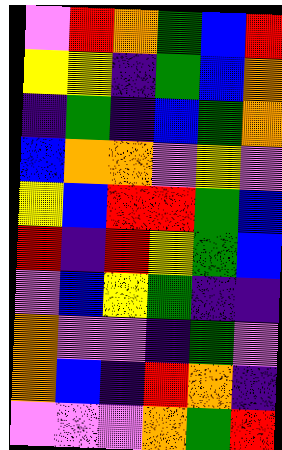[["violet", "red", "orange", "green", "blue", "red"], ["yellow", "yellow", "indigo", "green", "blue", "orange"], ["indigo", "green", "indigo", "blue", "green", "orange"], ["blue", "orange", "orange", "violet", "yellow", "violet"], ["yellow", "blue", "red", "red", "green", "blue"], ["red", "indigo", "red", "yellow", "green", "blue"], ["violet", "blue", "yellow", "green", "indigo", "indigo"], ["orange", "violet", "violet", "indigo", "green", "violet"], ["orange", "blue", "indigo", "red", "orange", "indigo"], ["violet", "violet", "violet", "orange", "green", "red"]]